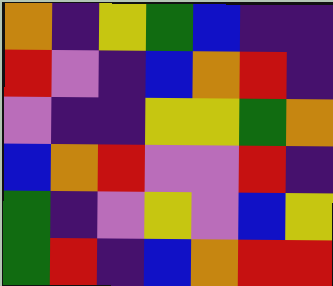[["orange", "indigo", "yellow", "green", "blue", "indigo", "indigo"], ["red", "violet", "indigo", "blue", "orange", "red", "indigo"], ["violet", "indigo", "indigo", "yellow", "yellow", "green", "orange"], ["blue", "orange", "red", "violet", "violet", "red", "indigo"], ["green", "indigo", "violet", "yellow", "violet", "blue", "yellow"], ["green", "red", "indigo", "blue", "orange", "red", "red"]]